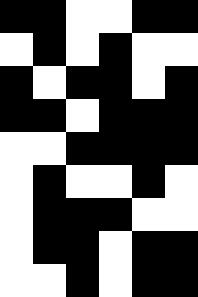[["black", "black", "white", "white", "black", "black"], ["white", "black", "white", "black", "white", "white"], ["black", "white", "black", "black", "white", "black"], ["black", "black", "white", "black", "black", "black"], ["white", "white", "black", "black", "black", "black"], ["white", "black", "white", "white", "black", "white"], ["white", "black", "black", "black", "white", "white"], ["white", "black", "black", "white", "black", "black"], ["white", "white", "black", "white", "black", "black"]]